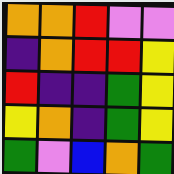[["orange", "orange", "red", "violet", "violet"], ["indigo", "orange", "red", "red", "yellow"], ["red", "indigo", "indigo", "green", "yellow"], ["yellow", "orange", "indigo", "green", "yellow"], ["green", "violet", "blue", "orange", "green"]]